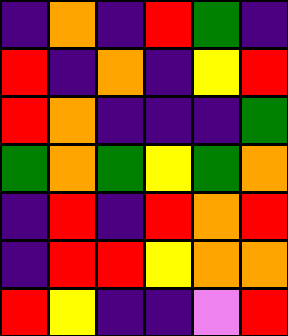[["indigo", "orange", "indigo", "red", "green", "indigo"], ["red", "indigo", "orange", "indigo", "yellow", "red"], ["red", "orange", "indigo", "indigo", "indigo", "green"], ["green", "orange", "green", "yellow", "green", "orange"], ["indigo", "red", "indigo", "red", "orange", "red"], ["indigo", "red", "red", "yellow", "orange", "orange"], ["red", "yellow", "indigo", "indigo", "violet", "red"]]